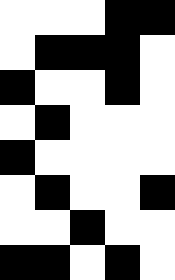[["white", "white", "white", "black", "black"], ["white", "black", "black", "black", "white"], ["black", "white", "white", "black", "white"], ["white", "black", "white", "white", "white"], ["black", "white", "white", "white", "white"], ["white", "black", "white", "white", "black"], ["white", "white", "black", "white", "white"], ["black", "black", "white", "black", "white"]]